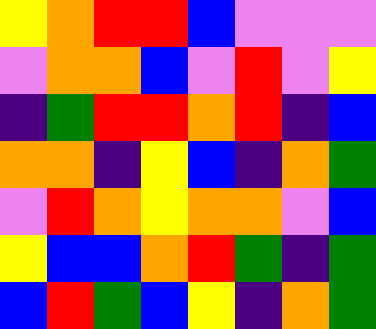[["yellow", "orange", "red", "red", "blue", "violet", "violet", "violet"], ["violet", "orange", "orange", "blue", "violet", "red", "violet", "yellow"], ["indigo", "green", "red", "red", "orange", "red", "indigo", "blue"], ["orange", "orange", "indigo", "yellow", "blue", "indigo", "orange", "green"], ["violet", "red", "orange", "yellow", "orange", "orange", "violet", "blue"], ["yellow", "blue", "blue", "orange", "red", "green", "indigo", "green"], ["blue", "red", "green", "blue", "yellow", "indigo", "orange", "green"]]